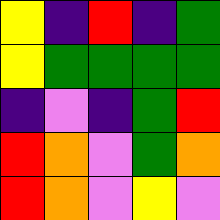[["yellow", "indigo", "red", "indigo", "green"], ["yellow", "green", "green", "green", "green"], ["indigo", "violet", "indigo", "green", "red"], ["red", "orange", "violet", "green", "orange"], ["red", "orange", "violet", "yellow", "violet"]]